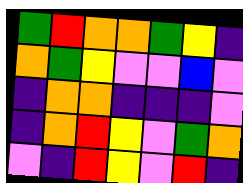[["green", "red", "orange", "orange", "green", "yellow", "indigo"], ["orange", "green", "yellow", "violet", "violet", "blue", "violet"], ["indigo", "orange", "orange", "indigo", "indigo", "indigo", "violet"], ["indigo", "orange", "red", "yellow", "violet", "green", "orange"], ["violet", "indigo", "red", "yellow", "violet", "red", "indigo"]]